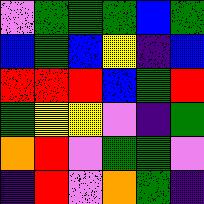[["violet", "green", "green", "green", "blue", "green"], ["blue", "green", "blue", "yellow", "indigo", "blue"], ["red", "red", "red", "blue", "green", "red"], ["green", "yellow", "yellow", "violet", "indigo", "green"], ["orange", "red", "violet", "green", "green", "violet"], ["indigo", "red", "violet", "orange", "green", "indigo"]]